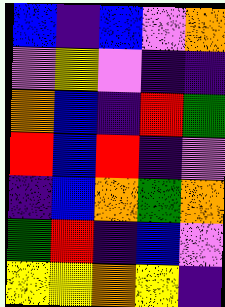[["blue", "indigo", "blue", "violet", "orange"], ["violet", "yellow", "violet", "indigo", "indigo"], ["orange", "blue", "indigo", "red", "green"], ["red", "blue", "red", "indigo", "violet"], ["indigo", "blue", "orange", "green", "orange"], ["green", "red", "indigo", "blue", "violet"], ["yellow", "yellow", "orange", "yellow", "indigo"]]